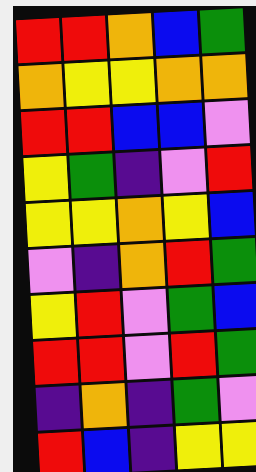[["red", "red", "orange", "blue", "green"], ["orange", "yellow", "yellow", "orange", "orange"], ["red", "red", "blue", "blue", "violet"], ["yellow", "green", "indigo", "violet", "red"], ["yellow", "yellow", "orange", "yellow", "blue"], ["violet", "indigo", "orange", "red", "green"], ["yellow", "red", "violet", "green", "blue"], ["red", "red", "violet", "red", "green"], ["indigo", "orange", "indigo", "green", "violet"], ["red", "blue", "indigo", "yellow", "yellow"]]